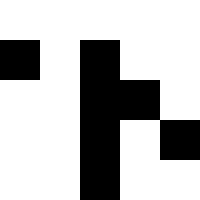[["white", "white", "white", "white", "white"], ["black", "white", "black", "white", "white"], ["white", "white", "black", "black", "white"], ["white", "white", "black", "white", "black"], ["white", "white", "black", "white", "white"]]